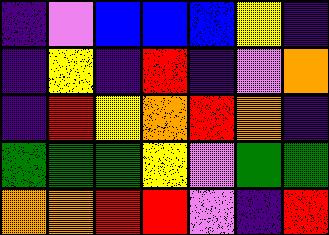[["indigo", "violet", "blue", "blue", "blue", "yellow", "indigo"], ["indigo", "yellow", "indigo", "red", "indigo", "violet", "orange"], ["indigo", "red", "yellow", "orange", "red", "orange", "indigo"], ["green", "green", "green", "yellow", "violet", "green", "green"], ["orange", "orange", "red", "red", "violet", "indigo", "red"]]